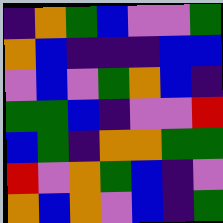[["indigo", "orange", "green", "blue", "violet", "violet", "green"], ["orange", "blue", "indigo", "indigo", "indigo", "blue", "blue"], ["violet", "blue", "violet", "green", "orange", "blue", "indigo"], ["green", "green", "blue", "indigo", "violet", "violet", "red"], ["blue", "green", "indigo", "orange", "orange", "green", "green"], ["red", "violet", "orange", "green", "blue", "indigo", "violet"], ["orange", "blue", "orange", "violet", "blue", "indigo", "green"]]